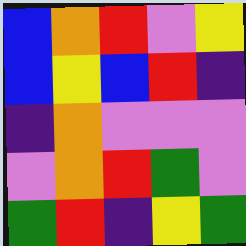[["blue", "orange", "red", "violet", "yellow"], ["blue", "yellow", "blue", "red", "indigo"], ["indigo", "orange", "violet", "violet", "violet"], ["violet", "orange", "red", "green", "violet"], ["green", "red", "indigo", "yellow", "green"]]